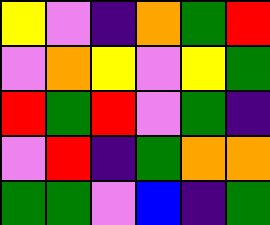[["yellow", "violet", "indigo", "orange", "green", "red"], ["violet", "orange", "yellow", "violet", "yellow", "green"], ["red", "green", "red", "violet", "green", "indigo"], ["violet", "red", "indigo", "green", "orange", "orange"], ["green", "green", "violet", "blue", "indigo", "green"]]